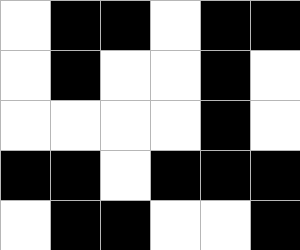[["white", "black", "black", "white", "black", "black"], ["white", "black", "white", "white", "black", "white"], ["white", "white", "white", "white", "black", "white"], ["black", "black", "white", "black", "black", "black"], ["white", "black", "black", "white", "white", "black"]]